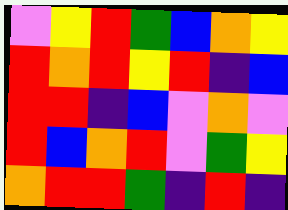[["violet", "yellow", "red", "green", "blue", "orange", "yellow"], ["red", "orange", "red", "yellow", "red", "indigo", "blue"], ["red", "red", "indigo", "blue", "violet", "orange", "violet"], ["red", "blue", "orange", "red", "violet", "green", "yellow"], ["orange", "red", "red", "green", "indigo", "red", "indigo"]]